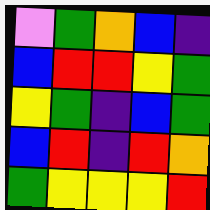[["violet", "green", "orange", "blue", "indigo"], ["blue", "red", "red", "yellow", "green"], ["yellow", "green", "indigo", "blue", "green"], ["blue", "red", "indigo", "red", "orange"], ["green", "yellow", "yellow", "yellow", "red"]]